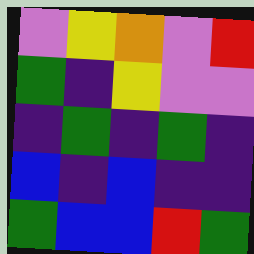[["violet", "yellow", "orange", "violet", "red"], ["green", "indigo", "yellow", "violet", "violet"], ["indigo", "green", "indigo", "green", "indigo"], ["blue", "indigo", "blue", "indigo", "indigo"], ["green", "blue", "blue", "red", "green"]]